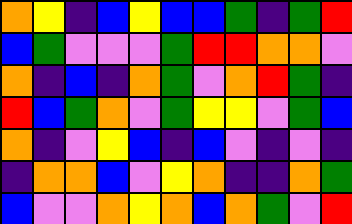[["orange", "yellow", "indigo", "blue", "yellow", "blue", "blue", "green", "indigo", "green", "red"], ["blue", "green", "violet", "violet", "violet", "green", "red", "red", "orange", "orange", "violet"], ["orange", "indigo", "blue", "indigo", "orange", "green", "violet", "orange", "red", "green", "indigo"], ["red", "blue", "green", "orange", "violet", "green", "yellow", "yellow", "violet", "green", "blue"], ["orange", "indigo", "violet", "yellow", "blue", "indigo", "blue", "violet", "indigo", "violet", "indigo"], ["indigo", "orange", "orange", "blue", "violet", "yellow", "orange", "indigo", "indigo", "orange", "green"], ["blue", "violet", "violet", "orange", "yellow", "orange", "blue", "orange", "green", "violet", "red"]]